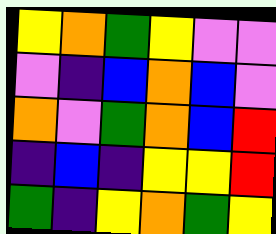[["yellow", "orange", "green", "yellow", "violet", "violet"], ["violet", "indigo", "blue", "orange", "blue", "violet"], ["orange", "violet", "green", "orange", "blue", "red"], ["indigo", "blue", "indigo", "yellow", "yellow", "red"], ["green", "indigo", "yellow", "orange", "green", "yellow"]]